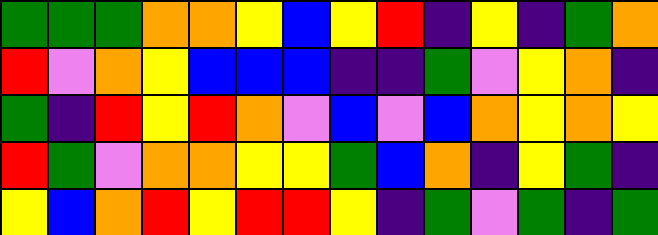[["green", "green", "green", "orange", "orange", "yellow", "blue", "yellow", "red", "indigo", "yellow", "indigo", "green", "orange"], ["red", "violet", "orange", "yellow", "blue", "blue", "blue", "indigo", "indigo", "green", "violet", "yellow", "orange", "indigo"], ["green", "indigo", "red", "yellow", "red", "orange", "violet", "blue", "violet", "blue", "orange", "yellow", "orange", "yellow"], ["red", "green", "violet", "orange", "orange", "yellow", "yellow", "green", "blue", "orange", "indigo", "yellow", "green", "indigo"], ["yellow", "blue", "orange", "red", "yellow", "red", "red", "yellow", "indigo", "green", "violet", "green", "indigo", "green"]]